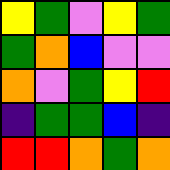[["yellow", "green", "violet", "yellow", "green"], ["green", "orange", "blue", "violet", "violet"], ["orange", "violet", "green", "yellow", "red"], ["indigo", "green", "green", "blue", "indigo"], ["red", "red", "orange", "green", "orange"]]